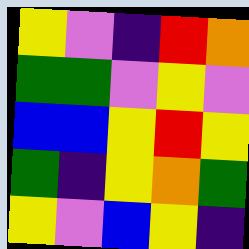[["yellow", "violet", "indigo", "red", "orange"], ["green", "green", "violet", "yellow", "violet"], ["blue", "blue", "yellow", "red", "yellow"], ["green", "indigo", "yellow", "orange", "green"], ["yellow", "violet", "blue", "yellow", "indigo"]]